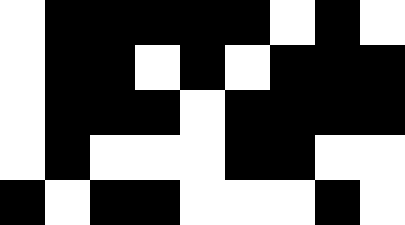[["white", "black", "black", "black", "black", "black", "white", "black", "white"], ["white", "black", "black", "white", "black", "white", "black", "black", "black"], ["white", "black", "black", "black", "white", "black", "black", "black", "black"], ["white", "black", "white", "white", "white", "black", "black", "white", "white"], ["black", "white", "black", "black", "white", "white", "white", "black", "white"]]